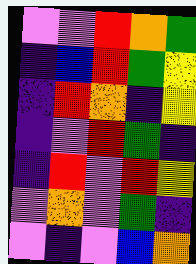[["violet", "violet", "red", "orange", "green"], ["indigo", "blue", "red", "green", "yellow"], ["indigo", "red", "orange", "indigo", "yellow"], ["indigo", "violet", "red", "green", "indigo"], ["indigo", "red", "violet", "red", "yellow"], ["violet", "orange", "violet", "green", "indigo"], ["violet", "indigo", "violet", "blue", "orange"]]